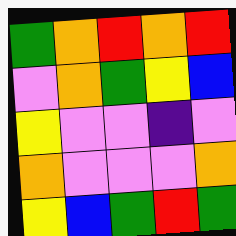[["green", "orange", "red", "orange", "red"], ["violet", "orange", "green", "yellow", "blue"], ["yellow", "violet", "violet", "indigo", "violet"], ["orange", "violet", "violet", "violet", "orange"], ["yellow", "blue", "green", "red", "green"]]